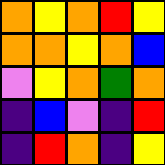[["orange", "yellow", "orange", "red", "yellow"], ["orange", "orange", "yellow", "orange", "blue"], ["violet", "yellow", "orange", "green", "orange"], ["indigo", "blue", "violet", "indigo", "red"], ["indigo", "red", "orange", "indigo", "yellow"]]